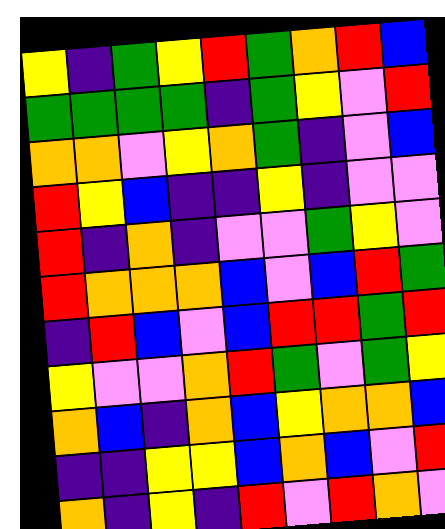[["yellow", "indigo", "green", "yellow", "red", "green", "orange", "red", "blue"], ["green", "green", "green", "green", "indigo", "green", "yellow", "violet", "red"], ["orange", "orange", "violet", "yellow", "orange", "green", "indigo", "violet", "blue"], ["red", "yellow", "blue", "indigo", "indigo", "yellow", "indigo", "violet", "violet"], ["red", "indigo", "orange", "indigo", "violet", "violet", "green", "yellow", "violet"], ["red", "orange", "orange", "orange", "blue", "violet", "blue", "red", "green"], ["indigo", "red", "blue", "violet", "blue", "red", "red", "green", "red"], ["yellow", "violet", "violet", "orange", "red", "green", "violet", "green", "yellow"], ["orange", "blue", "indigo", "orange", "blue", "yellow", "orange", "orange", "blue"], ["indigo", "indigo", "yellow", "yellow", "blue", "orange", "blue", "violet", "red"], ["orange", "indigo", "yellow", "indigo", "red", "violet", "red", "orange", "violet"]]